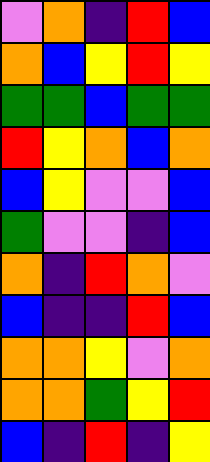[["violet", "orange", "indigo", "red", "blue"], ["orange", "blue", "yellow", "red", "yellow"], ["green", "green", "blue", "green", "green"], ["red", "yellow", "orange", "blue", "orange"], ["blue", "yellow", "violet", "violet", "blue"], ["green", "violet", "violet", "indigo", "blue"], ["orange", "indigo", "red", "orange", "violet"], ["blue", "indigo", "indigo", "red", "blue"], ["orange", "orange", "yellow", "violet", "orange"], ["orange", "orange", "green", "yellow", "red"], ["blue", "indigo", "red", "indigo", "yellow"]]